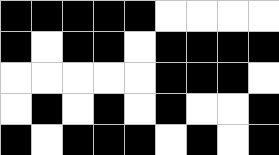[["black", "black", "black", "black", "black", "white", "white", "white", "white"], ["black", "white", "black", "black", "white", "black", "black", "black", "black"], ["white", "white", "white", "white", "white", "black", "black", "black", "white"], ["white", "black", "white", "black", "white", "black", "white", "white", "black"], ["black", "white", "black", "black", "black", "white", "black", "white", "black"]]